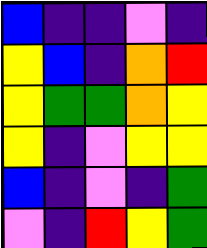[["blue", "indigo", "indigo", "violet", "indigo"], ["yellow", "blue", "indigo", "orange", "red"], ["yellow", "green", "green", "orange", "yellow"], ["yellow", "indigo", "violet", "yellow", "yellow"], ["blue", "indigo", "violet", "indigo", "green"], ["violet", "indigo", "red", "yellow", "green"]]